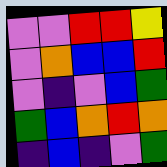[["violet", "violet", "red", "red", "yellow"], ["violet", "orange", "blue", "blue", "red"], ["violet", "indigo", "violet", "blue", "green"], ["green", "blue", "orange", "red", "orange"], ["indigo", "blue", "indigo", "violet", "green"]]